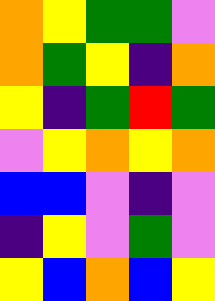[["orange", "yellow", "green", "green", "violet"], ["orange", "green", "yellow", "indigo", "orange"], ["yellow", "indigo", "green", "red", "green"], ["violet", "yellow", "orange", "yellow", "orange"], ["blue", "blue", "violet", "indigo", "violet"], ["indigo", "yellow", "violet", "green", "violet"], ["yellow", "blue", "orange", "blue", "yellow"]]